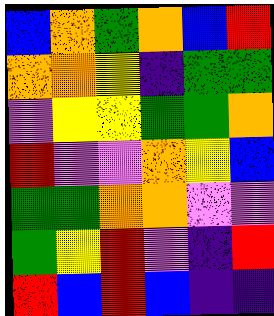[["blue", "orange", "green", "orange", "blue", "red"], ["orange", "orange", "yellow", "indigo", "green", "green"], ["violet", "yellow", "yellow", "green", "green", "orange"], ["red", "violet", "violet", "orange", "yellow", "blue"], ["green", "green", "orange", "orange", "violet", "violet"], ["green", "yellow", "red", "violet", "indigo", "red"], ["red", "blue", "red", "blue", "indigo", "indigo"]]